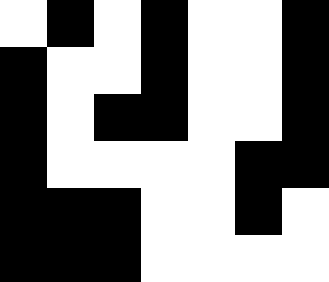[["white", "black", "white", "black", "white", "white", "black"], ["black", "white", "white", "black", "white", "white", "black"], ["black", "white", "black", "black", "white", "white", "black"], ["black", "white", "white", "white", "white", "black", "black"], ["black", "black", "black", "white", "white", "black", "white"], ["black", "black", "black", "white", "white", "white", "white"]]